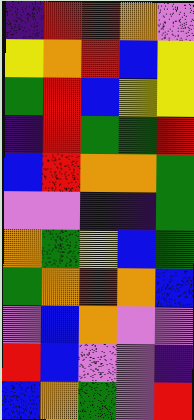[["indigo", "red", "red", "orange", "violet"], ["yellow", "orange", "red", "blue", "yellow"], ["green", "red", "blue", "yellow", "yellow"], ["indigo", "red", "green", "green", "red"], ["blue", "red", "orange", "orange", "green"], ["violet", "violet", "indigo", "indigo", "green"], ["orange", "green", "yellow", "blue", "green"], ["green", "orange", "red", "orange", "blue"], ["violet", "blue", "orange", "violet", "violet"], ["red", "blue", "violet", "violet", "indigo"], ["blue", "orange", "green", "violet", "red"]]